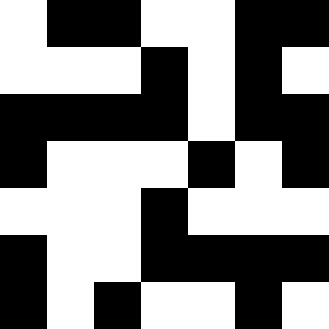[["white", "black", "black", "white", "white", "black", "black"], ["white", "white", "white", "black", "white", "black", "white"], ["black", "black", "black", "black", "white", "black", "black"], ["black", "white", "white", "white", "black", "white", "black"], ["white", "white", "white", "black", "white", "white", "white"], ["black", "white", "white", "black", "black", "black", "black"], ["black", "white", "black", "white", "white", "black", "white"]]